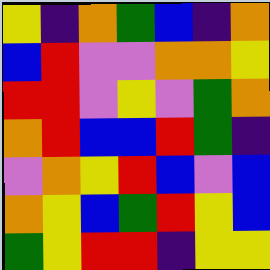[["yellow", "indigo", "orange", "green", "blue", "indigo", "orange"], ["blue", "red", "violet", "violet", "orange", "orange", "yellow"], ["red", "red", "violet", "yellow", "violet", "green", "orange"], ["orange", "red", "blue", "blue", "red", "green", "indigo"], ["violet", "orange", "yellow", "red", "blue", "violet", "blue"], ["orange", "yellow", "blue", "green", "red", "yellow", "blue"], ["green", "yellow", "red", "red", "indigo", "yellow", "yellow"]]